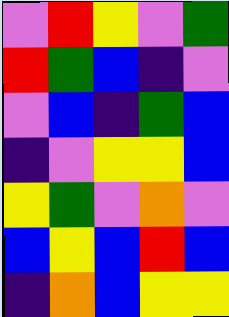[["violet", "red", "yellow", "violet", "green"], ["red", "green", "blue", "indigo", "violet"], ["violet", "blue", "indigo", "green", "blue"], ["indigo", "violet", "yellow", "yellow", "blue"], ["yellow", "green", "violet", "orange", "violet"], ["blue", "yellow", "blue", "red", "blue"], ["indigo", "orange", "blue", "yellow", "yellow"]]